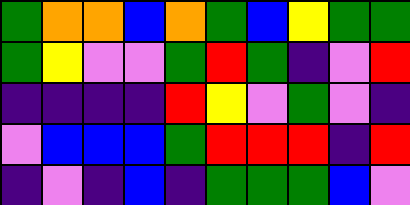[["green", "orange", "orange", "blue", "orange", "green", "blue", "yellow", "green", "green"], ["green", "yellow", "violet", "violet", "green", "red", "green", "indigo", "violet", "red"], ["indigo", "indigo", "indigo", "indigo", "red", "yellow", "violet", "green", "violet", "indigo"], ["violet", "blue", "blue", "blue", "green", "red", "red", "red", "indigo", "red"], ["indigo", "violet", "indigo", "blue", "indigo", "green", "green", "green", "blue", "violet"]]